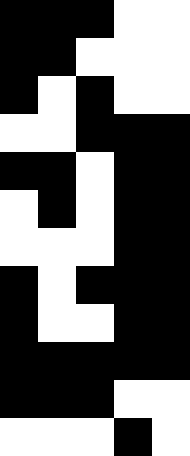[["black", "black", "black", "white", "white"], ["black", "black", "white", "white", "white"], ["black", "white", "black", "white", "white"], ["white", "white", "black", "black", "black"], ["black", "black", "white", "black", "black"], ["white", "black", "white", "black", "black"], ["white", "white", "white", "black", "black"], ["black", "white", "black", "black", "black"], ["black", "white", "white", "black", "black"], ["black", "black", "black", "black", "black"], ["black", "black", "black", "white", "white"], ["white", "white", "white", "black", "white"]]